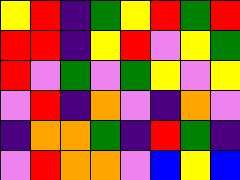[["yellow", "red", "indigo", "green", "yellow", "red", "green", "red"], ["red", "red", "indigo", "yellow", "red", "violet", "yellow", "green"], ["red", "violet", "green", "violet", "green", "yellow", "violet", "yellow"], ["violet", "red", "indigo", "orange", "violet", "indigo", "orange", "violet"], ["indigo", "orange", "orange", "green", "indigo", "red", "green", "indigo"], ["violet", "red", "orange", "orange", "violet", "blue", "yellow", "blue"]]